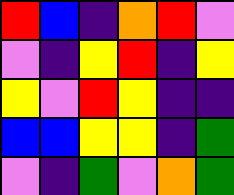[["red", "blue", "indigo", "orange", "red", "violet"], ["violet", "indigo", "yellow", "red", "indigo", "yellow"], ["yellow", "violet", "red", "yellow", "indigo", "indigo"], ["blue", "blue", "yellow", "yellow", "indigo", "green"], ["violet", "indigo", "green", "violet", "orange", "green"]]